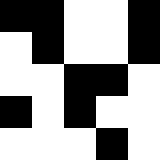[["black", "black", "white", "white", "black"], ["white", "black", "white", "white", "black"], ["white", "white", "black", "black", "white"], ["black", "white", "black", "white", "white"], ["white", "white", "white", "black", "white"]]